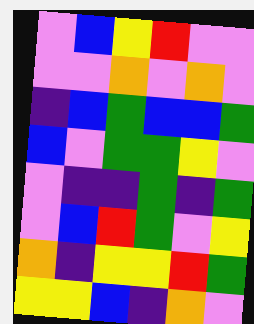[["violet", "blue", "yellow", "red", "violet", "violet"], ["violet", "violet", "orange", "violet", "orange", "violet"], ["indigo", "blue", "green", "blue", "blue", "green"], ["blue", "violet", "green", "green", "yellow", "violet"], ["violet", "indigo", "indigo", "green", "indigo", "green"], ["violet", "blue", "red", "green", "violet", "yellow"], ["orange", "indigo", "yellow", "yellow", "red", "green"], ["yellow", "yellow", "blue", "indigo", "orange", "violet"]]